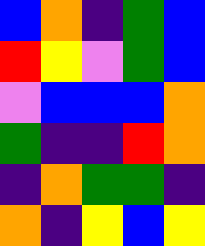[["blue", "orange", "indigo", "green", "blue"], ["red", "yellow", "violet", "green", "blue"], ["violet", "blue", "blue", "blue", "orange"], ["green", "indigo", "indigo", "red", "orange"], ["indigo", "orange", "green", "green", "indigo"], ["orange", "indigo", "yellow", "blue", "yellow"]]